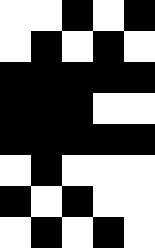[["white", "white", "black", "white", "black"], ["white", "black", "white", "black", "white"], ["black", "black", "black", "black", "black"], ["black", "black", "black", "white", "white"], ["black", "black", "black", "black", "black"], ["white", "black", "white", "white", "white"], ["black", "white", "black", "white", "white"], ["white", "black", "white", "black", "white"]]